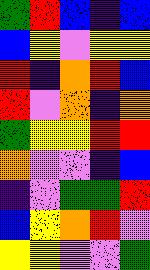[["green", "red", "blue", "indigo", "blue"], ["blue", "yellow", "violet", "yellow", "yellow"], ["red", "indigo", "orange", "red", "blue"], ["red", "violet", "orange", "indigo", "orange"], ["green", "yellow", "yellow", "red", "red"], ["orange", "violet", "violet", "indigo", "blue"], ["indigo", "violet", "green", "green", "red"], ["blue", "yellow", "orange", "red", "violet"], ["yellow", "yellow", "violet", "violet", "green"]]